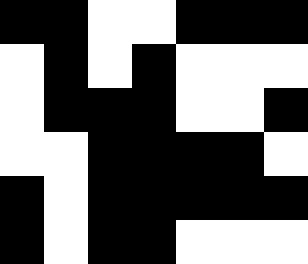[["black", "black", "white", "white", "black", "black", "black"], ["white", "black", "white", "black", "white", "white", "white"], ["white", "black", "black", "black", "white", "white", "black"], ["white", "white", "black", "black", "black", "black", "white"], ["black", "white", "black", "black", "black", "black", "black"], ["black", "white", "black", "black", "white", "white", "white"]]